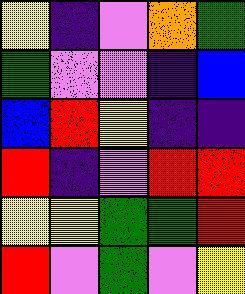[["yellow", "indigo", "violet", "orange", "green"], ["green", "violet", "violet", "indigo", "blue"], ["blue", "red", "yellow", "indigo", "indigo"], ["red", "indigo", "violet", "red", "red"], ["yellow", "yellow", "green", "green", "red"], ["red", "violet", "green", "violet", "yellow"]]